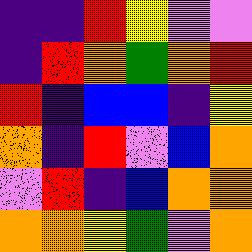[["indigo", "indigo", "red", "yellow", "violet", "violet"], ["indigo", "red", "orange", "green", "orange", "red"], ["red", "indigo", "blue", "blue", "indigo", "yellow"], ["orange", "indigo", "red", "violet", "blue", "orange"], ["violet", "red", "indigo", "blue", "orange", "orange"], ["orange", "orange", "yellow", "green", "violet", "orange"]]